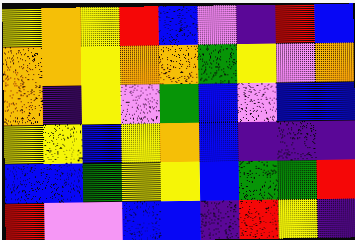[["yellow", "orange", "yellow", "red", "blue", "violet", "indigo", "red", "blue"], ["orange", "orange", "yellow", "orange", "orange", "green", "yellow", "violet", "orange"], ["orange", "indigo", "yellow", "violet", "green", "blue", "violet", "blue", "blue"], ["yellow", "yellow", "blue", "yellow", "orange", "blue", "indigo", "indigo", "indigo"], ["blue", "blue", "green", "yellow", "yellow", "blue", "green", "green", "red"], ["red", "violet", "violet", "blue", "blue", "indigo", "red", "yellow", "indigo"]]